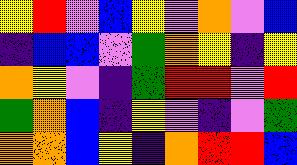[["yellow", "red", "violet", "blue", "yellow", "violet", "orange", "violet", "blue"], ["indigo", "blue", "blue", "violet", "green", "orange", "yellow", "indigo", "yellow"], ["orange", "yellow", "violet", "indigo", "green", "red", "red", "violet", "red"], ["green", "orange", "blue", "indigo", "yellow", "violet", "indigo", "violet", "green"], ["orange", "orange", "blue", "yellow", "indigo", "orange", "red", "red", "blue"]]